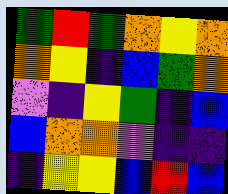[["green", "red", "green", "orange", "yellow", "orange"], ["orange", "yellow", "indigo", "blue", "green", "orange"], ["violet", "indigo", "yellow", "green", "indigo", "blue"], ["blue", "orange", "orange", "violet", "indigo", "indigo"], ["indigo", "yellow", "yellow", "blue", "red", "blue"]]